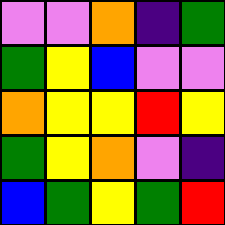[["violet", "violet", "orange", "indigo", "green"], ["green", "yellow", "blue", "violet", "violet"], ["orange", "yellow", "yellow", "red", "yellow"], ["green", "yellow", "orange", "violet", "indigo"], ["blue", "green", "yellow", "green", "red"]]